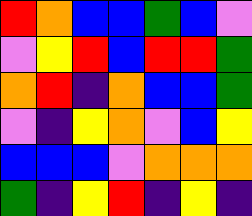[["red", "orange", "blue", "blue", "green", "blue", "violet"], ["violet", "yellow", "red", "blue", "red", "red", "green"], ["orange", "red", "indigo", "orange", "blue", "blue", "green"], ["violet", "indigo", "yellow", "orange", "violet", "blue", "yellow"], ["blue", "blue", "blue", "violet", "orange", "orange", "orange"], ["green", "indigo", "yellow", "red", "indigo", "yellow", "indigo"]]